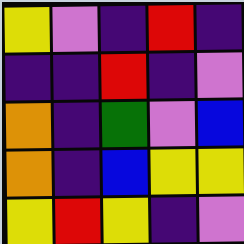[["yellow", "violet", "indigo", "red", "indigo"], ["indigo", "indigo", "red", "indigo", "violet"], ["orange", "indigo", "green", "violet", "blue"], ["orange", "indigo", "blue", "yellow", "yellow"], ["yellow", "red", "yellow", "indigo", "violet"]]